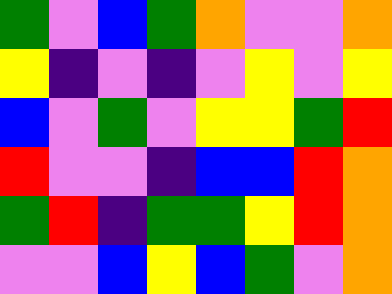[["green", "violet", "blue", "green", "orange", "violet", "violet", "orange"], ["yellow", "indigo", "violet", "indigo", "violet", "yellow", "violet", "yellow"], ["blue", "violet", "green", "violet", "yellow", "yellow", "green", "red"], ["red", "violet", "violet", "indigo", "blue", "blue", "red", "orange"], ["green", "red", "indigo", "green", "green", "yellow", "red", "orange"], ["violet", "violet", "blue", "yellow", "blue", "green", "violet", "orange"]]